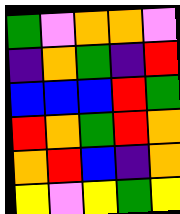[["green", "violet", "orange", "orange", "violet"], ["indigo", "orange", "green", "indigo", "red"], ["blue", "blue", "blue", "red", "green"], ["red", "orange", "green", "red", "orange"], ["orange", "red", "blue", "indigo", "orange"], ["yellow", "violet", "yellow", "green", "yellow"]]